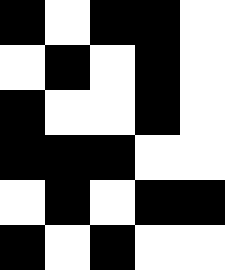[["black", "white", "black", "black", "white"], ["white", "black", "white", "black", "white"], ["black", "white", "white", "black", "white"], ["black", "black", "black", "white", "white"], ["white", "black", "white", "black", "black"], ["black", "white", "black", "white", "white"]]